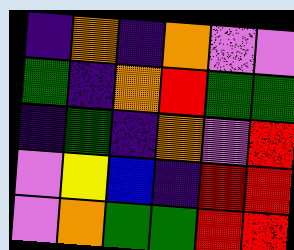[["indigo", "orange", "indigo", "orange", "violet", "violet"], ["green", "indigo", "orange", "red", "green", "green"], ["indigo", "green", "indigo", "orange", "violet", "red"], ["violet", "yellow", "blue", "indigo", "red", "red"], ["violet", "orange", "green", "green", "red", "red"]]